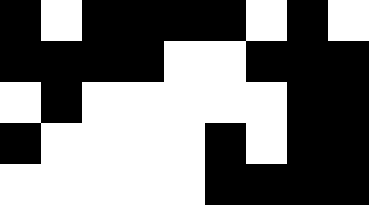[["black", "white", "black", "black", "black", "black", "white", "black", "white"], ["black", "black", "black", "black", "white", "white", "black", "black", "black"], ["white", "black", "white", "white", "white", "white", "white", "black", "black"], ["black", "white", "white", "white", "white", "black", "white", "black", "black"], ["white", "white", "white", "white", "white", "black", "black", "black", "black"]]